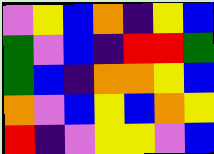[["violet", "yellow", "blue", "orange", "indigo", "yellow", "blue"], ["green", "violet", "blue", "indigo", "red", "red", "green"], ["green", "blue", "indigo", "orange", "orange", "yellow", "blue"], ["orange", "violet", "blue", "yellow", "blue", "orange", "yellow"], ["red", "indigo", "violet", "yellow", "yellow", "violet", "blue"]]